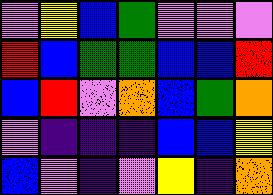[["violet", "yellow", "blue", "green", "violet", "violet", "violet"], ["red", "blue", "green", "green", "blue", "blue", "red"], ["blue", "red", "violet", "orange", "blue", "green", "orange"], ["violet", "indigo", "indigo", "indigo", "blue", "blue", "yellow"], ["blue", "violet", "indigo", "violet", "yellow", "indigo", "orange"]]